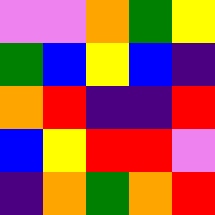[["violet", "violet", "orange", "green", "yellow"], ["green", "blue", "yellow", "blue", "indigo"], ["orange", "red", "indigo", "indigo", "red"], ["blue", "yellow", "red", "red", "violet"], ["indigo", "orange", "green", "orange", "red"]]